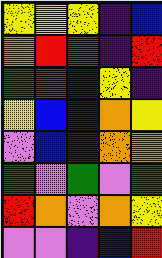[["yellow", "yellow", "yellow", "indigo", "blue"], ["orange", "red", "red", "indigo", "red"], ["green", "red", "blue", "yellow", "indigo"], ["yellow", "blue", "blue", "orange", "yellow"], ["violet", "blue", "indigo", "orange", "orange"], ["green", "violet", "green", "violet", "green"], ["red", "orange", "violet", "orange", "yellow"], ["violet", "violet", "indigo", "blue", "red"]]